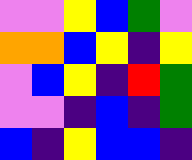[["violet", "violet", "yellow", "blue", "green", "violet"], ["orange", "orange", "blue", "yellow", "indigo", "yellow"], ["violet", "blue", "yellow", "indigo", "red", "green"], ["violet", "violet", "indigo", "blue", "indigo", "green"], ["blue", "indigo", "yellow", "blue", "blue", "indigo"]]